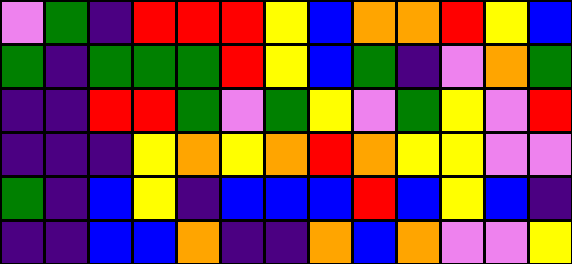[["violet", "green", "indigo", "red", "red", "red", "yellow", "blue", "orange", "orange", "red", "yellow", "blue"], ["green", "indigo", "green", "green", "green", "red", "yellow", "blue", "green", "indigo", "violet", "orange", "green"], ["indigo", "indigo", "red", "red", "green", "violet", "green", "yellow", "violet", "green", "yellow", "violet", "red"], ["indigo", "indigo", "indigo", "yellow", "orange", "yellow", "orange", "red", "orange", "yellow", "yellow", "violet", "violet"], ["green", "indigo", "blue", "yellow", "indigo", "blue", "blue", "blue", "red", "blue", "yellow", "blue", "indigo"], ["indigo", "indigo", "blue", "blue", "orange", "indigo", "indigo", "orange", "blue", "orange", "violet", "violet", "yellow"]]